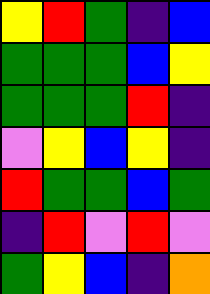[["yellow", "red", "green", "indigo", "blue"], ["green", "green", "green", "blue", "yellow"], ["green", "green", "green", "red", "indigo"], ["violet", "yellow", "blue", "yellow", "indigo"], ["red", "green", "green", "blue", "green"], ["indigo", "red", "violet", "red", "violet"], ["green", "yellow", "blue", "indigo", "orange"]]